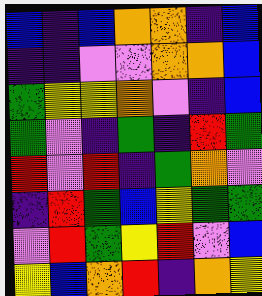[["blue", "indigo", "blue", "orange", "orange", "indigo", "blue"], ["indigo", "indigo", "violet", "violet", "orange", "orange", "blue"], ["green", "yellow", "yellow", "orange", "violet", "indigo", "blue"], ["green", "violet", "indigo", "green", "indigo", "red", "green"], ["red", "violet", "red", "indigo", "green", "orange", "violet"], ["indigo", "red", "green", "blue", "yellow", "green", "green"], ["violet", "red", "green", "yellow", "red", "violet", "blue"], ["yellow", "blue", "orange", "red", "indigo", "orange", "yellow"]]